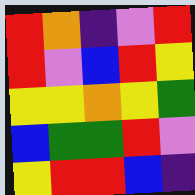[["red", "orange", "indigo", "violet", "red"], ["red", "violet", "blue", "red", "yellow"], ["yellow", "yellow", "orange", "yellow", "green"], ["blue", "green", "green", "red", "violet"], ["yellow", "red", "red", "blue", "indigo"]]